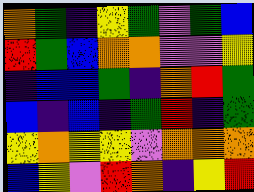[["orange", "green", "indigo", "yellow", "green", "violet", "green", "blue"], ["red", "green", "blue", "orange", "orange", "violet", "violet", "yellow"], ["indigo", "blue", "blue", "green", "indigo", "orange", "red", "green"], ["blue", "indigo", "blue", "indigo", "green", "red", "indigo", "green"], ["yellow", "orange", "yellow", "yellow", "violet", "orange", "orange", "orange"], ["blue", "yellow", "violet", "red", "orange", "indigo", "yellow", "red"]]